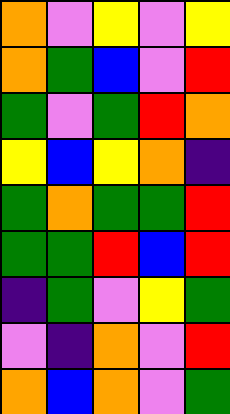[["orange", "violet", "yellow", "violet", "yellow"], ["orange", "green", "blue", "violet", "red"], ["green", "violet", "green", "red", "orange"], ["yellow", "blue", "yellow", "orange", "indigo"], ["green", "orange", "green", "green", "red"], ["green", "green", "red", "blue", "red"], ["indigo", "green", "violet", "yellow", "green"], ["violet", "indigo", "orange", "violet", "red"], ["orange", "blue", "orange", "violet", "green"]]